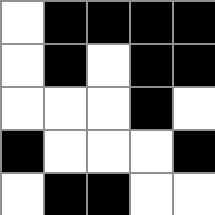[["white", "black", "black", "black", "black"], ["white", "black", "white", "black", "black"], ["white", "white", "white", "black", "white"], ["black", "white", "white", "white", "black"], ["white", "black", "black", "white", "white"]]